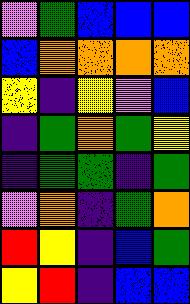[["violet", "green", "blue", "blue", "blue"], ["blue", "orange", "orange", "orange", "orange"], ["yellow", "indigo", "yellow", "violet", "blue"], ["indigo", "green", "orange", "green", "yellow"], ["indigo", "green", "green", "indigo", "green"], ["violet", "orange", "indigo", "green", "orange"], ["red", "yellow", "indigo", "blue", "green"], ["yellow", "red", "indigo", "blue", "blue"]]